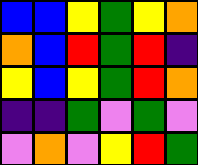[["blue", "blue", "yellow", "green", "yellow", "orange"], ["orange", "blue", "red", "green", "red", "indigo"], ["yellow", "blue", "yellow", "green", "red", "orange"], ["indigo", "indigo", "green", "violet", "green", "violet"], ["violet", "orange", "violet", "yellow", "red", "green"]]